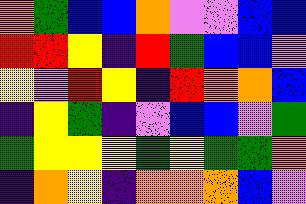[["orange", "green", "blue", "blue", "orange", "violet", "violet", "blue", "blue"], ["red", "red", "yellow", "indigo", "red", "green", "blue", "blue", "violet"], ["yellow", "violet", "red", "yellow", "indigo", "red", "orange", "orange", "blue"], ["indigo", "yellow", "green", "indigo", "violet", "blue", "blue", "violet", "green"], ["green", "yellow", "yellow", "yellow", "green", "yellow", "green", "green", "orange"], ["indigo", "orange", "yellow", "indigo", "orange", "orange", "orange", "blue", "violet"]]